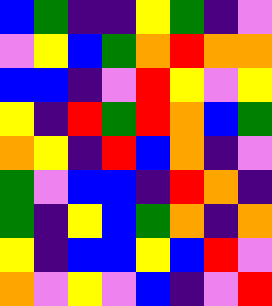[["blue", "green", "indigo", "indigo", "yellow", "green", "indigo", "violet"], ["violet", "yellow", "blue", "green", "orange", "red", "orange", "orange"], ["blue", "blue", "indigo", "violet", "red", "yellow", "violet", "yellow"], ["yellow", "indigo", "red", "green", "red", "orange", "blue", "green"], ["orange", "yellow", "indigo", "red", "blue", "orange", "indigo", "violet"], ["green", "violet", "blue", "blue", "indigo", "red", "orange", "indigo"], ["green", "indigo", "yellow", "blue", "green", "orange", "indigo", "orange"], ["yellow", "indigo", "blue", "blue", "yellow", "blue", "red", "violet"], ["orange", "violet", "yellow", "violet", "blue", "indigo", "violet", "red"]]